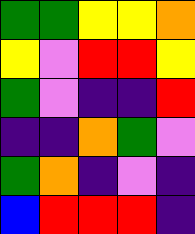[["green", "green", "yellow", "yellow", "orange"], ["yellow", "violet", "red", "red", "yellow"], ["green", "violet", "indigo", "indigo", "red"], ["indigo", "indigo", "orange", "green", "violet"], ["green", "orange", "indigo", "violet", "indigo"], ["blue", "red", "red", "red", "indigo"]]